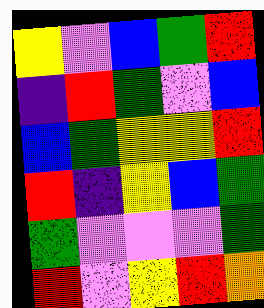[["yellow", "violet", "blue", "green", "red"], ["indigo", "red", "green", "violet", "blue"], ["blue", "green", "yellow", "yellow", "red"], ["red", "indigo", "yellow", "blue", "green"], ["green", "violet", "violet", "violet", "green"], ["red", "violet", "yellow", "red", "orange"]]